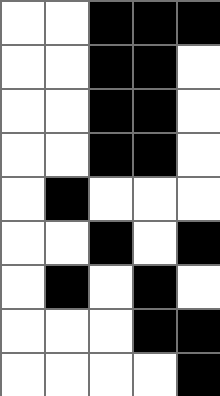[["white", "white", "black", "black", "black"], ["white", "white", "black", "black", "white"], ["white", "white", "black", "black", "white"], ["white", "white", "black", "black", "white"], ["white", "black", "white", "white", "white"], ["white", "white", "black", "white", "black"], ["white", "black", "white", "black", "white"], ["white", "white", "white", "black", "black"], ["white", "white", "white", "white", "black"]]